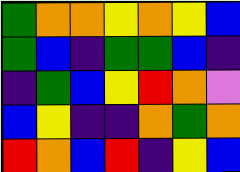[["green", "orange", "orange", "yellow", "orange", "yellow", "blue"], ["green", "blue", "indigo", "green", "green", "blue", "indigo"], ["indigo", "green", "blue", "yellow", "red", "orange", "violet"], ["blue", "yellow", "indigo", "indigo", "orange", "green", "orange"], ["red", "orange", "blue", "red", "indigo", "yellow", "blue"]]